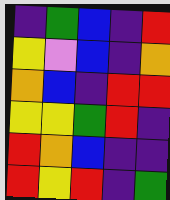[["indigo", "green", "blue", "indigo", "red"], ["yellow", "violet", "blue", "indigo", "orange"], ["orange", "blue", "indigo", "red", "red"], ["yellow", "yellow", "green", "red", "indigo"], ["red", "orange", "blue", "indigo", "indigo"], ["red", "yellow", "red", "indigo", "green"]]